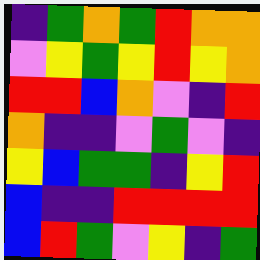[["indigo", "green", "orange", "green", "red", "orange", "orange"], ["violet", "yellow", "green", "yellow", "red", "yellow", "orange"], ["red", "red", "blue", "orange", "violet", "indigo", "red"], ["orange", "indigo", "indigo", "violet", "green", "violet", "indigo"], ["yellow", "blue", "green", "green", "indigo", "yellow", "red"], ["blue", "indigo", "indigo", "red", "red", "red", "red"], ["blue", "red", "green", "violet", "yellow", "indigo", "green"]]